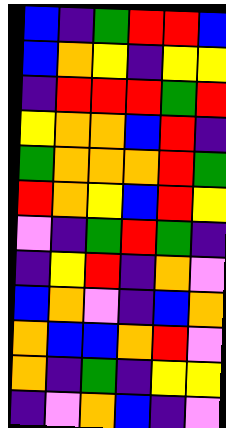[["blue", "indigo", "green", "red", "red", "blue"], ["blue", "orange", "yellow", "indigo", "yellow", "yellow"], ["indigo", "red", "red", "red", "green", "red"], ["yellow", "orange", "orange", "blue", "red", "indigo"], ["green", "orange", "orange", "orange", "red", "green"], ["red", "orange", "yellow", "blue", "red", "yellow"], ["violet", "indigo", "green", "red", "green", "indigo"], ["indigo", "yellow", "red", "indigo", "orange", "violet"], ["blue", "orange", "violet", "indigo", "blue", "orange"], ["orange", "blue", "blue", "orange", "red", "violet"], ["orange", "indigo", "green", "indigo", "yellow", "yellow"], ["indigo", "violet", "orange", "blue", "indigo", "violet"]]